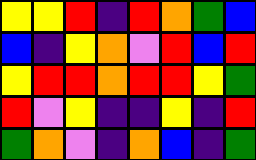[["yellow", "yellow", "red", "indigo", "red", "orange", "green", "blue"], ["blue", "indigo", "yellow", "orange", "violet", "red", "blue", "red"], ["yellow", "red", "red", "orange", "red", "red", "yellow", "green"], ["red", "violet", "yellow", "indigo", "indigo", "yellow", "indigo", "red"], ["green", "orange", "violet", "indigo", "orange", "blue", "indigo", "green"]]